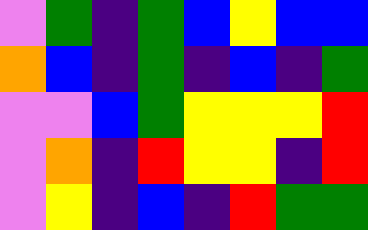[["violet", "green", "indigo", "green", "blue", "yellow", "blue", "blue"], ["orange", "blue", "indigo", "green", "indigo", "blue", "indigo", "green"], ["violet", "violet", "blue", "green", "yellow", "yellow", "yellow", "red"], ["violet", "orange", "indigo", "red", "yellow", "yellow", "indigo", "red"], ["violet", "yellow", "indigo", "blue", "indigo", "red", "green", "green"]]